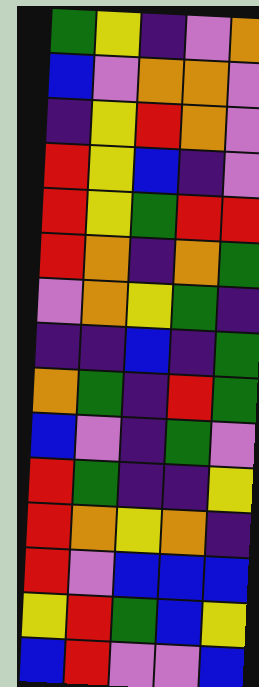[["green", "yellow", "indigo", "violet", "orange"], ["blue", "violet", "orange", "orange", "violet"], ["indigo", "yellow", "red", "orange", "violet"], ["red", "yellow", "blue", "indigo", "violet"], ["red", "yellow", "green", "red", "red"], ["red", "orange", "indigo", "orange", "green"], ["violet", "orange", "yellow", "green", "indigo"], ["indigo", "indigo", "blue", "indigo", "green"], ["orange", "green", "indigo", "red", "green"], ["blue", "violet", "indigo", "green", "violet"], ["red", "green", "indigo", "indigo", "yellow"], ["red", "orange", "yellow", "orange", "indigo"], ["red", "violet", "blue", "blue", "blue"], ["yellow", "red", "green", "blue", "yellow"], ["blue", "red", "violet", "violet", "blue"]]